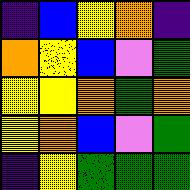[["indigo", "blue", "yellow", "orange", "indigo"], ["orange", "yellow", "blue", "violet", "green"], ["yellow", "yellow", "orange", "green", "orange"], ["yellow", "orange", "blue", "violet", "green"], ["indigo", "yellow", "green", "green", "green"]]